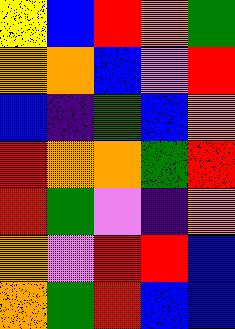[["yellow", "blue", "red", "orange", "green"], ["orange", "orange", "blue", "violet", "red"], ["blue", "indigo", "green", "blue", "orange"], ["red", "orange", "orange", "green", "red"], ["red", "green", "violet", "indigo", "orange"], ["orange", "violet", "red", "red", "blue"], ["orange", "green", "red", "blue", "blue"]]